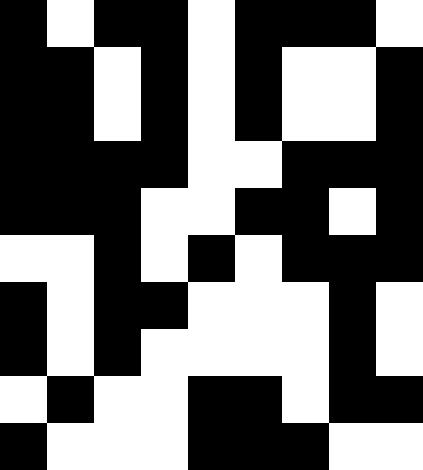[["black", "white", "black", "black", "white", "black", "black", "black", "white"], ["black", "black", "white", "black", "white", "black", "white", "white", "black"], ["black", "black", "white", "black", "white", "black", "white", "white", "black"], ["black", "black", "black", "black", "white", "white", "black", "black", "black"], ["black", "black", "black", "white", "white", "black", "black", "white", "black"], ["white", "white", "black", "white", "black", "white", "black", "black", "black"], ["black", "white", "black", "black", "white", "white", "white", "black", "white"], ["black", "white", "black", "white", "white", "white", "white", "black", "white"], ["white", "black", "white", "white", "black", "black", "white", "black", "black"], ["black", "white", "white", "white", "black", "black", "black", "white", "white"]]